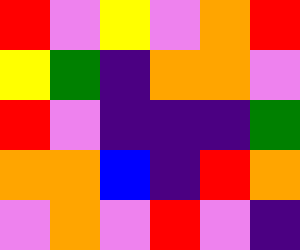[["red", "violet", "yellow", "violet", "orange", "red"], ["yellow", "green", "indigo", "orange", "orange", "violet"], ["red", "violet", "indigo", "indigo", "indigo", "green"], ["orange", "orange", "blue", "indigo", "red", "orange"], ["violet", "orange", "violet", "red", "violet", "indigo"]]